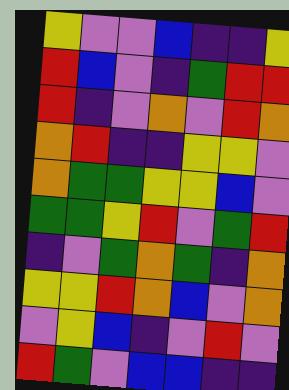[["yellow", "violet", "violet", "blue", "indigo", "indigo", "yellow"], ["red", "blue", "violet", "indigo", "green", "red", "red"], ["red", "indigo", "violet", "orange", "violet", "red", "orange"], ["orange", "red", "indigo", "indigo", "yellow", "yellow", "violet"], ["orange", "green", "green", "yellow", "yellow", "blue", "violet"], ["green", "green", "yellow", "red", "violet", "green", "red"], ["indigo", "violet", "green", "orange", "green", "indigo", "orange"], ["yellow", "yellow", "red", "orange", "blue", "violet", "orange"], ["violet", "yellow", "blue", "indigo", "violet", "red", "violet"], ["red", "green", "violet", "blue", "blue", "indigo", "indigo"]]